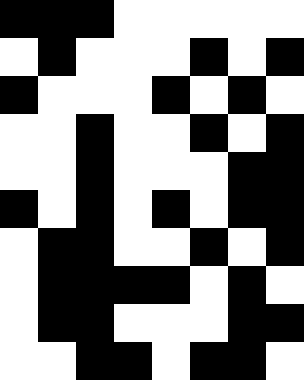[["black", "black", "black", "white", "white", "white", "white", "white"], ["white", "black", "white", "white", "white", "black", "white", "black"], ["black", "white", "white", "white", "black", "white", "black", "white"], ["white", "white", "black", "white", "white", "black", "white", "black"], ["white", "white", "black", "white", "white", "white", "black", "black"], ["black", "white", "black", "white", "black", "white", "black", "black"], ["white", "black", "black", "white", "white", "black", "white", "black"], ["white", "black", "black", "black", "black", "white", "black", "white"], ["white", "black", "black", "white", "white", "white", "black", "black"], ["white", "white", "black", "black", "white", "black", "black", "white"]]